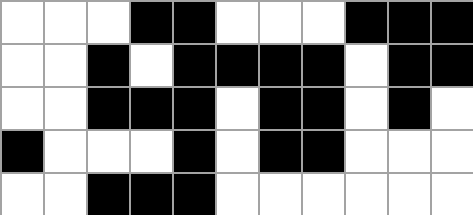[["white", "white", "white", "black", "black", "white", "white", "white", "black", "black", "black"], ["white", "white", "black", "white", "black", "black", "black", "black", "white", "black", "black"], ["white", "white", "black", "black", "black", "white", "black", "black", "white", "black", "white"], ["black", "white", "white", "white", "black", "white", "black", "black", "white", "white", "white"], ["white", "white", "black", "black", "black", "white", "white", "white", "white", "white", "white"]]